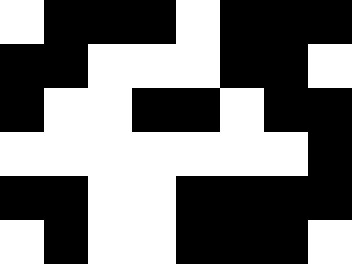[["white", "black", "black", "black", "white", "black", "black", "black"], ["black", "black", "white", "white", "white", "black", "black", "white"], ["black", "white", "white", "black", "black", "white", "black", "black"], ["white", "white", "white", "white", "white", "white", "white", "black"], ["black", "black", "white", "white", "black", "black", "black", "black"], ["white", "black", "white", "white", "black", "black", "black", "white"]]